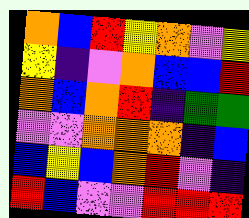[["orange", "blue", "red", "yellow", "orange", "violet", "yellow"], ["yellow", "indigo", "violet", "orange", "blue", "blue", "red"], ["orange", "blue", "orange", "red", "indigo", "green", "green"], ["violet", "violet", "orange", "orange", "orange", "indigo", "blue"], ["blue", "yellow", "blue", "orange", "red", "violet", "indigo"], ["red", "blue", "violet", "violet", "red", "red", "red"]]